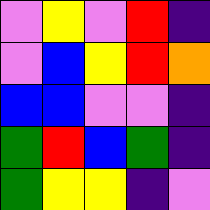[["violet", "yellow", "violet", "red", "indigo"], ["violet", "blue", "yellow", "red", "orange"], ["blue", "blue", "violet", "violet", "indigo"], ["green", "red", "blue", "green", "indigo"], ["green", "yellow", "yellow", "indigo", "violet"]]